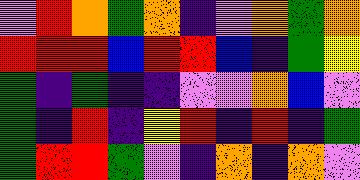[["violet", "red", "orange", "green", "orange", "indigo", "violet", "orange", "green", "orange"], ["red", "red", "red", "blue", "red", "red", "blue", "indigo", "green", "yellow"], ["green", "indigo", "green", "indigo", "indigo", "violet", "violet", "orange", "blue", "violet"], ["green", "indigo", "red", "indigo", "yellow", "red", "indigo", "red", "indigo", "green"], ["green", "red", "red", "green", "violet", "indigo", "orange", "indigo", "orange", "violet"]]